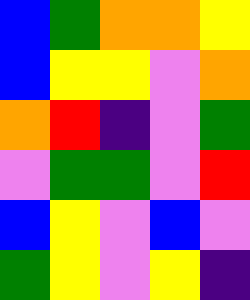[["blue", "green", "orange", "orange", "yellow"], ["blue", "yellow", "yellow", "violet", "orange"], ["orange", "red", "indigo", "violet", "green"], ["violet", "green", "green", "violet", "red"], ["blue", "yellow", "violet", "blue", "violet"], ["green", "yellow", "violet", "yellow", "indigo"]]